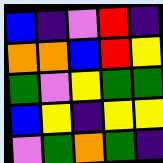[["blue", "indigo", "violet", "red", "indigo"], ["orange", "orange", "blue", "red", "yellow"], ["green", "violet", "yellow", "green", "green"], ["blue", "yellow", "indigo", "yellow", "yellow"], ["violet", "green", "orange", "green", "indigo"]]